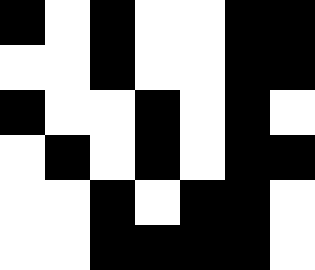[["black", "white", "black", "white", "white", "black", "black"], ["white", "white", "black", "white", "white", "black", "black"], ["black", "white", "white", "black", "white", "black", "white"], ["white", "black", "white", "black", "white", "black", "black"], ["white", "white", "black", "white", "black", "black", "white"], ["white", "white", "black", "black", "black", "black", "white"]]